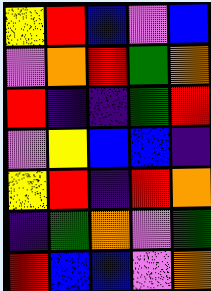[["yellow", "red", "blue", "violet", "blue"], ["violet", "orange", "red", "green", "orange"], ["red", "indigo", "indigo", "green", "red"], ["violet", "yellow", "blue", "blue", "indigo"], ["yellow", "red", "indigo", "red", "orange"], ["indigo", "green", "orange", "violet", "green"], ["red", "blue", "blue", "violet", "orange"]]